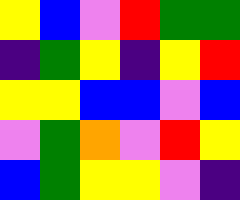[["yellow", "blue", "violet", "red", "green", "green"], ["indigo", "green", "yellow", "indigo", "yellow", "red"], ["yellow", "yellow", "blue", "blue", "violet", "blue"], ["violet", "green", "orange", "violet", "red", "yellow"], ["blue", "green", "yellow", "yellow", "violet", "indigo"]]